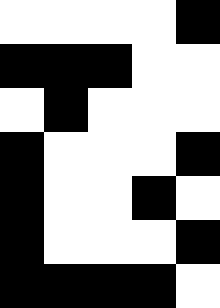[["white", "white", "white", "white", "black"], ["black", "black", "black", "white", "white"], ["white", "black", "white", "white", "white"], ["black", "white", "white", "white", "black"], ["black", "white", "white", "black", "white"], ["black", "white", "white", "white", "black"], ["black", "black", "black", "black", "white"]]